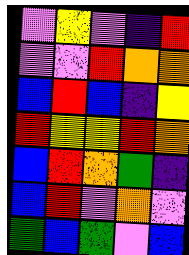[["violet", "yellow", "violet", "indigo", "red"], ["violet", "violet", "red", "orange", "orange"], ["blue", "red", "blue", "indigo", "yellow"], ["red", "yellow", "yellow", "red", "orange"], ["blue", "red", "orange", "green", "indigo"], ["blue", "red", "violet", "orange", "violet"], ["green", "blue", "green", "violet", "blue"]]